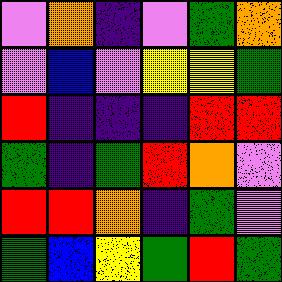[["violet", "orange", "indigo", "violet", "green", "orange"], ["violet", "blue", "violet", "yellow", "yellow", "green"], ["red", "indigo", "indigo", "indigo", "red", "red"], ["green", "indigo", "green", "red", "orange", "violet"], ["red", "red", "orange", "indigo", "green", "violet"], ["green", "blue", "yellow", "green", "red", "green"]]